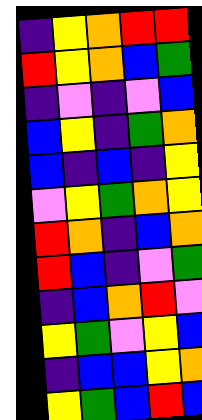[["indigo", "yellow", "orange", "red", "red"], ["red", "yellow", "orange", "blue", "green"], ["indigo", "violet", "indigo", "violet", "blue"], ["blue", "yellow", "indigo", "green", "orange"], ["blue", "indigo", "blue", "indigo", "yellow"], ["violet", "yellow", "green", "orange", "yellow"], ["red", "orange", "indigo", "blue", "orange"], ["red", "blue", "indigo", "violet", "green"], ["indigo", "blue", "orange", "red", "violet"], ["yellow", "green", "violet", "yellow", "blue"], ["indigo", "blue", "blue", "yellow", "orange"], ["yellow", "green", "blue", "red", "blue"]]